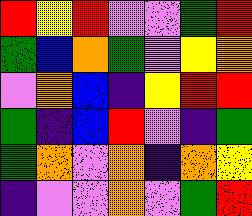[["red", "yellow", "red", "violet", "violet", "green", "red"], ["green", "blue", "orange", "green", "violet", "yellow", "orange"], ["violet", "orange", "blue", "indigo", "yellow", "red", "red"], ["green", "indigo", "blue", "red", "violet", "indigo", "green"], ["green", "orange", "violet", "orange", "indigo", "orange", "yellow"], ["indigo", "violet", "violet", "orange", "violet", "green", "red"]]